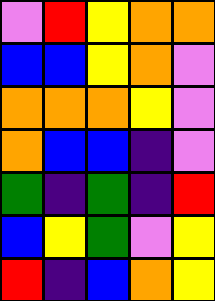[["violet", "red", "yellow", "orange", "orange"], ["blue", "blue", "yellow", "orange", "violet"], ["orange", "orange", "orange", "yellow", "violet"], ["orange", "blue", "blue", "indigo", "violet"], ["green", "indigo", "green", "indigo", "red"], ["blue", "yellow", "green", "violet", "yellow"], ["red", "indigo", "blue", "orange", "yellow"]]